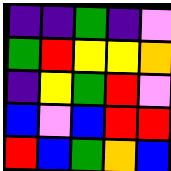[["indigo", "indigo", "green", "indigo", "violet"], ["green", "red", "yellow", "yellow", "orange"], ["indigo", "yellow", "green", "red", "violet"], ["blue", "violet", "blue", "red", "red"], ["red", "blue", "green", "orange", "blue"]]